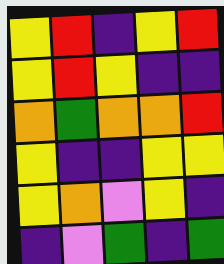[["yellow", "red", "indigo", "yellow", "red"], ["yellow", "red", "yellow", "indigo", "indigo"], ["orange", "green", "orange", "orange", "red"], ["yellow", "indigo", "indigo", "yellow", "yellow"], ["yellow", "orange", "violet", "yellow", "indigo"], ["indigo", "violet", "green", "indigo", "green"]]